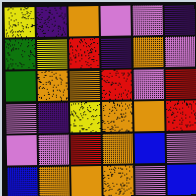[["yellow", "indigo", "orange", "violet", "violet", "indigo"], ["green", "yellow", "red", "indigo", "orange", "violet"], ["green", "orange", "orange", "red", "violet", "red"], ["violet", "indigo", "yellow", "orange", "orange", "red"], ["violet", "violet", "red", "orange", "blue", "violet"], ["blue", "orange", "orange", "orange", "violet", "blue"]]